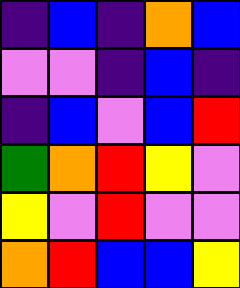[["indigo", "blue", "indigo", "orange", "blue"], ["violet", "violet", "indigo", "blue", "indigo"], ["indigo", "blue", "violet", "blue", "red"], ["green", "orange", "red", "yellow", "violet"], ["yellow", "violet", "red", "violet", "violet"], ["orange", "red", "blue", "blue", "yellow"]]